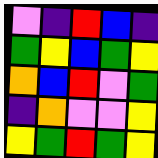[["violet", "indigo", "red", "blue", "indigo"], ["green", "yellow", "blue", "green", "yellow"], ["orange", "blue", "red", "violet", "green"], ["indigo", "orange", "violet", "violet", "yellow"], ["yellow", "green", "red", "green", "yellow"]]